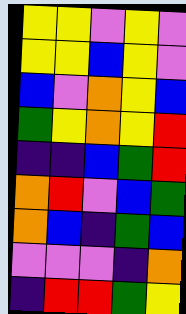[["yellow", "yellow", "violet", "yellow", "violet"], ["yellow", "yellow", "blue", "yellow", "violet"], ["blue", "violet", "orange", "yellow", "blue"], ["green", "yellow", "orange", "yellow", "red"], ["indigo", "indigo", "blue", "green", "red"], ["orange", "red", "violet", "blue", "green"], ["orange", "blue", "indigo", "green", "blue"], ["violet", "violet", "violet", "indigo", "orange"], ["indigo", "red", "red", "green", "yellow"]]